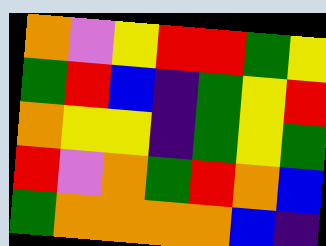[["orange", "violet", "yellow", "red", "red", "green", "yellow"], ["green", "red", "blue", "indigo", "green", "yellow", "red"], ["orange", "yellow", "yellow", "indigo", "green", "yellow", "green"], ["red", "violet", "orange", "green", "red", "orange", "blue"], ["green", "orange", "orange", "orange", "orange", "blue", "indigo"]]